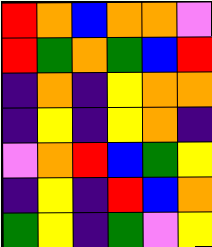[["red", "orange", "blue", "orange", "orange", "violet"], ["red", "green", "orange", "green", "blue", "red"], ["indigo", "orange", "indigo", "yellow", "orange", "orange"], ["indigo", "yellow", "indigo", "yellow", "orange", "indigo"], ["violet", "orange", "red", "blue", "green", "yellow"], ["indigo", "yellow", "indigo", "red", "blue", "orange"], ["green", "yellow", "indigo", "green", "violet", "yellow"]]